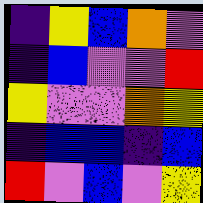[["indigo", "yellow", "blue", "orange", "violet"], ["indigo", "blue", "violet", "violet", "red"], ["yellow", "violet", "violet", "orange", "yellow"], ["indigo", "blue", "blue", "indigo", "blue"], ["red", "violet", "blue", "violet", "yellow"]]